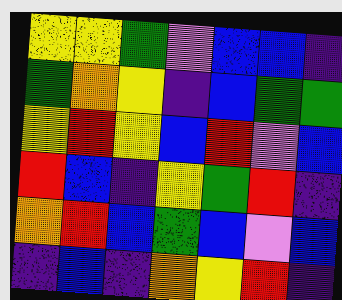[["yellow", "yellow", "green", "violet", "blue", "blue", "indigo"], ["green", "orange", "yellow", "indigo", "blue", "green", "green"], ["yellow", "red", "yellow", "blue", "red", "violet", "blue"], ["red", "blue", "indigo", "yellow", "green", "red", "indigo"], ["orange", "red", "blue", "green", "blue", "violet", "blue"], ["indigo", "blue", "indigo", "orange", "yellow", "red", "indigo"]]